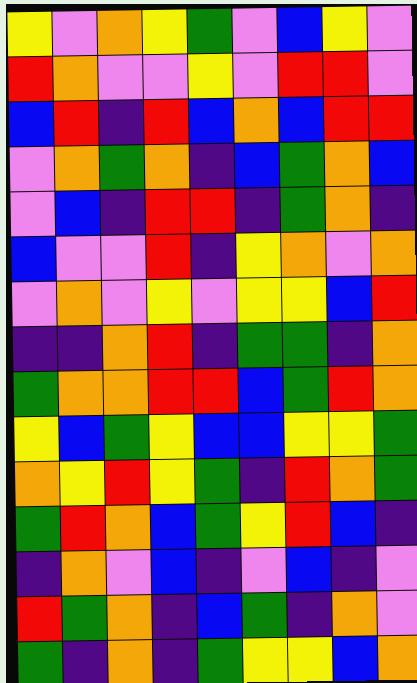[["yellow", "violet", "orange", "yellow", "green", "violet", "blue", "yellow", "violet"], ["red", "orange", "violet", "violet", "yellow", "violet", "red", "red", "violet"], ["blue", "red", "indigo", "red", "blue", "orange", "blue", "red", "red"], ["violet", "orange", "green", "orange", "indigo", "blue", "green", "orange", "blue"], ["violet", "blue", "indigo", "red", "red", "indigo", "green", "orange", "indigo"], ["blue", "violet", "violet", "red", "indigo", "yellow", "orange", "violet", "orange"], ["violet", "orange", "violet", "yellow", "violet", "yellow", "yellow", "blue", "red"], ["indigo", "indigo", "orange", "red", "indigo", "green", "green", "indigo", "orange"], ["green", "orange", "orange", "red", "red", "blue", "green", "red", "orange"], ["yellow", "blue", "green", "yellow", "blue", "blue", "yellow", "yellow", "green"], ["orange", "yellow", "red", "yellow", "green", "indigo", "red", "orange", "green"], ["green", "red", "orange", "blue", "green", "yellow", "red", "blue", "indigo"], ["indigo", "orange", "violet", "blue", "indigo", "violet", "blue", "indigo", "violet"], ["red", "green", "orange", "indigo", "blue", "green", "indigo", "orange", "violet"], ["green", "indigo", "orange", "indigo", "green", "yellow", "yellow", "blue", "orange"]]